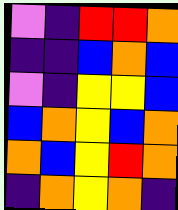[["violet", "indigo", "red", "red", "orange"], ["indigo", "indigo", "blue", "orange", "blue"], ["violet", "indigo", "yellow", "yellow", "blue"], ["blue", "orange", "yellow", "blue", "orange"], ["orange", "blue", "yellow", "red", "orange"], ["indigo", "orange", "yellow", "orange", "indigo"]]